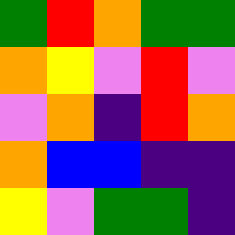[["green", "red", "orange", "green", "green"], ["orange", "yellow", "violet", "red", "violet"], ["violet", "orange", "indigo", "red", "orange"], ["orange", "blue", "blue", "indigo", "indigo"], ["yellow", "violet", "green", "green", "indigo"]]